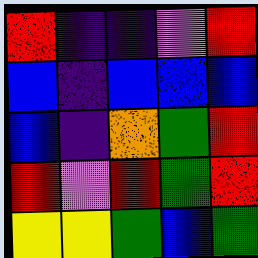[["red", "indigo", "indigo", "violet", "red"], ["blue", "indigo", "blue", "blue", "blue"], ["blue", "indigo", "orange", "green", "red"], ["red", "violet", "red", "green", "red"], ["yellow", "yellow", "green", "blue", "green"]]